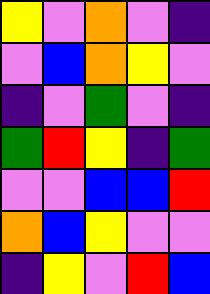[["yellow", "violet", "orange", "violet", "indigo"], ["violet", "blue", "orange", "yellow", "violet"], ["indigo", "violet", "green", "violet", "indigo"], ["green", "red", "yellow", "indigo", "green"], ["violet", "violet", "blue", "blue", "red"], ["orange", "blue", "yellow", "violet", "violet"], ["indigo", "yellow", "violet", "red", "blue"]]